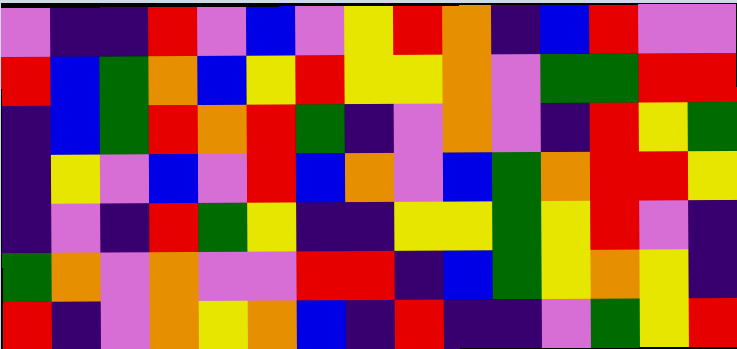[["violet", "indigo", "indigo", "red", "violet", "blue", "violet", "yellow", "red", "orange", "indigo", "blue", "red", "violet", "violet"], ["red", "blue", "green", "orange", "blue", "yellow", "red", "yellow", "yellow", "orange", "violet", "green", "green", "red", "red"], ["indigo", "blue", "green", "red", "orange", "red", "green", "indigo", "violet", "orange", "violet", "indigo", "red", "yellow", "green"], ["indigo", "yellow", "violet", "blue", "violet", "red", "blue", "orange", "violet", "blue", "green", "orange", "red", "red", "yellow"], ["indigo", "violet", "indigo", "red", "green", "yellow", "indigo", "indigo", "yellow", "yellow", "green", "yellow", "red", "violet", "indigo"], ["green", "orange", "violet", "orange", "violet", "violet", "red", "red", "indigo", "blue", "green", "yellow", "orange", "yellow", "indigo"], ["red", "indigo", "violet", "orange", "yellow", "orange", "blue", "indigo", "red", "indigo", "indigo", "violet", "green", "yellow", "red"]]